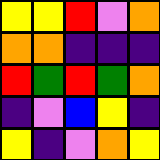[["yellow", "yellow", "red", "violet", "orange"], ["orange", "orange", "indigo", "indigo", "indigo"], ["red", "green", "red", "green", "orange"], ["indigo", "violet", "blue", "yellow", "indigo"], ["yellow", "indigo", "violet", "orange", "yellow"]]